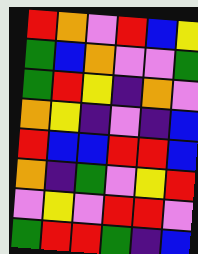[["red", "orange", "violet", "red", "blue", "yellow"], ["green", "blue", "orange", "violet", "violet", "green"], ["green", "red", "yellow", "indigo", "orange", "violet"], ["orange", "yellow", "indigo", "violet", "indigo", "blue"], ["red", "blue", "blue", "red", "red", "blue"], ["orange", "indigo", "green", "violet", "yellow", "red"], ["violet", "yellow", "violet", "red", "red", "violet"], ["green", "red", "red", "green", "indigo", "blue"]]